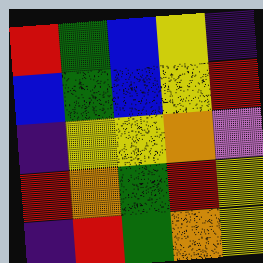[["red", "green", "blue", "yellow", "indigo"], ["blue", "green", "blue", "yellow", "red"], ["indigo", "yellow", "yellow", "orange", "violet"], ["red", "orange", "green", "red", "yellow"], ["indigo", "red", "green", "orange", "yellow"]]